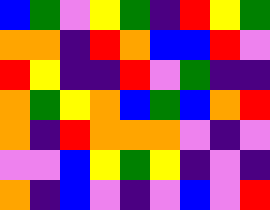[["blue", "green", "violet", "yellow", "green", "indigo", "red", "yellow", "green"], ["orange", "orange", "indigo", "red", "orange", "blue", "blue", "red", "violet"], ["red", "yellow", "indigo", "indigo", "red", "violet", "green", "indigo", "indigo"], ["orange", "green", "yellow", "orange", "blue", "green", "blue", "orange", "red"], ["orange", "indigo", "red", "orange", "orange", "orange", "violet", "indigo", "violet"], ["violet", "violet", "blue", "yellow", "green", "yellow", "indigo", "violet", "indigo"], ["orange", "indigo", "blue", "violet", "indigo", "violet", "blue", "violet", "red"]]